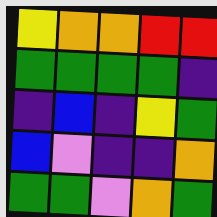[["yellow", "orange", "orange", "red", "red"], ["green", "green", "green", "green", "indigo"], ["indigo", "blue", "indigo", "yellow", "green"], ["blue", "violet", "indigo", "indigo", "orange"], ["green", "green", "violet", "orange", "green"]]